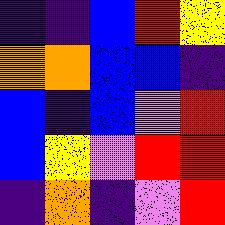[["indigo", "indigo", "blue", "red", "yellow"], ["orange", "orange", "blue", "blue", "indigo"], ["blue", "indigo", "blue", "violet", "red"], ["blue", "yellow", "violet", "red", "red"], ["indigo", "orange", "indigo", "violet", "red"]]